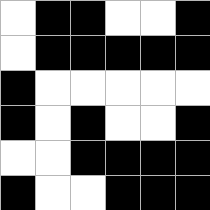[["white", "black", "black", "white", "white", "black"], ["white", "black", "black", "black", "black", "black"], ["black", "white", "white", "white", "white", "white"], ["black", "white", "black", "white", "white", "black"], ["white", "white", "black", "black", "black", "black"], ["black", "white", "white", "black", "black", "black"]]